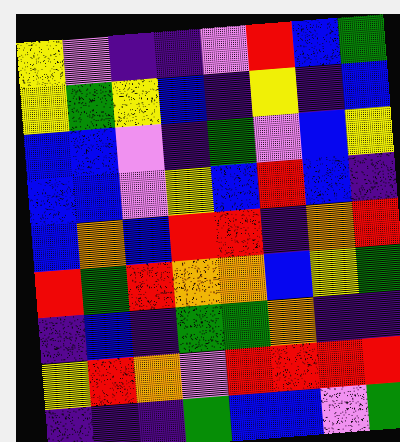[["yellow", "violet", "indigo", "indigo", "violet", "red", "blue", "green"], ["yellow", "green", "yellow", "blue", "indigo", "yellow", "indigo", "blue"], ["blue", "blue", "violet", "indigo", "green", "violet", "blue", "yellow"], ["blue", "blue", "violet", "yellow", "blue", "red", "blue", "indigo"], ["blue", "orange", "blue", "red", "red", "indigo", "orange", "red"], ["red", "green", "red", "orange", "orange", "blue", "yellow", "green"], ["indigo", "blue", "indigo", "green", "green", "orange", "indigo", "indigo"], ["yellow", "red", "orange", "violet", "red", "red", "red", "red"], ["indigo", "indigo", "indigo", "green", "blue", "blue", "violet", "green"]]